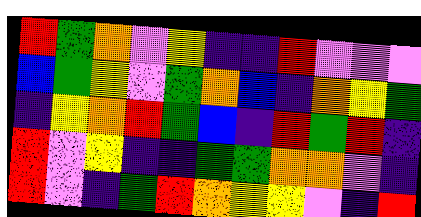[["red", "green", "orange", "violet", "yellow", "indigo", "indigo", "red", "violet", "violet", "violet"], ["blue", "green", "yellow", "violet", "green", "orange", "blue", "indigo", "orange", "yellow", "green"], ["indigo", "yellow", "orange", "red", "green", "blue", "indigo", "red", "green", "red", "indigo"], ["red", "violet", "yellow", "indigo", "indigo", "green", "green", "orange", "orange", "violet", "indigo"], ["red", "violet", "indigo", "green", "red", "orange", "yellow", "yellow", "violet", "indigo", "red"]]